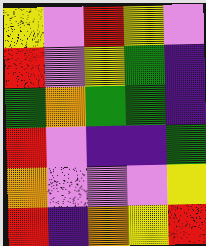[["yellow", "violet", "red", "yellow", "violet"], ["red", "violet", "yellow", "green", "indigo"], ["green", "orange", "green", "green", "indigo"], ["red", "violet", "indigo", "indigo", "green"], ["orange", "violet", "violet", "violet", "yellow"], ["red", "indigo", "orange", "yellow", "red"]]